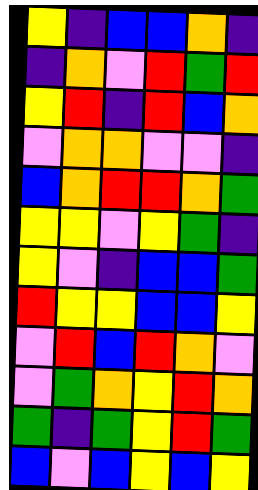[["yellow", "indigo", "blue", "blue", "orange", "indigo"], ["indigo", "orange", "violet", "red", "green", "red"], ["yellow", "red", "indigo", "red", "blue", "orange"], ["violet", "orange", "orange", "violet", "violet", "indigo"], ["blue", "orange", "red", "red", "orange", "green"], ["yellow", "yellow", "violet", "yellow", "green", "indigo"], ["yellow", "violet", "indigo", "blue", "blue", "green"], ["red", "yellow", "yellow", "blue", "blue", "yellow"], ["violet", "red", "blue", "red", "orange", "violet"], ["violet", "green", "orange", "yellow", "red", "orange"], ["green", "indigo", "green", "yellow", "red", "green"], ["blue", "violet", "blue", "yellow", "blue", "yellow"]]